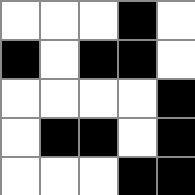[["white", "white", "white", "black", "white"], ["black", "white", "black", "black", "white"], ["white", "white", "white", "white", "black"], ["white", "black", "black", "white", "black"], ["white", "white", "white", "black", "black"]]